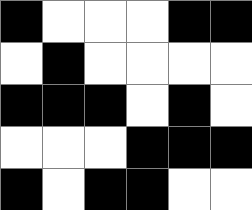[["black", "white", "white", "white", "black", "black"], ["white", "black", "white", "white", "white", "white"], ["black", "black", "black", "white", "black", "white"], ["white", "white", "white", "black", "black", "black"], ["black", "white", "black", "black", "white", "white"]]